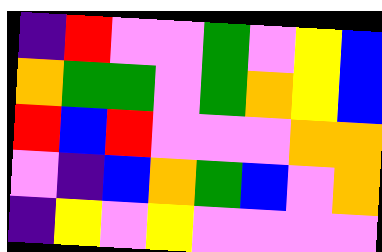[["indigo", "red", "violet", "violet", "green", "violet", "yellow", "blue"], ["orange", "green", "green", "violet", "green", "orange", "yellow", "blue"], ["red", "blue", "red", "violet", "violet", "violet", "orange", "orange"], ["violet", "indigo", "blue", "orange", "green", "blue", "violet", "orange"], ["indigo", "yellow", "violet", "yellow", "violet", "violet", "violet", "violet"]]